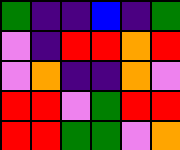[["green", "indigo", "indigo", "blue", "indigo", "green"], ["violet", "indigo", "red", "red", "orange", "red"], ["violet", "orange", "indigo", "indigo", "orange", "violet"], ["red", "red", "violet", "green", "red", "red"], ["red", "red", "green", "green", "violet", "orange"]]